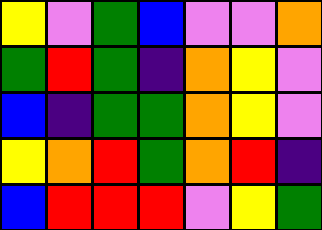[["yellow", "violet", "green", "blue", "violet", "violet", "orange"], ["green", "red", "green", "indigo", "orange", "yellow", "violet"], ["blue", "indigo", "green", "green", "orange", "yellow", "violet"], ["yellow", "orange", "red", "green", "orange", "red", "indigo"], ["blue", "red", "red", "red", "violet", "yellow", "green"]]